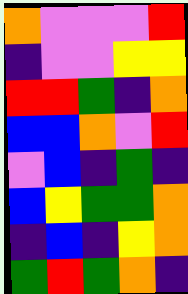[["orange", "violet", "violet", "violet", "red"], ["indigo", "violet", "violet", "yellow", "yellow"], ["red", "red", "green", "indigo", "orange"], ["blue", "blue", "orange", "violet", "red"], ["violet", "blue", "indigo", "green", "indigo"], ["blue", "yellow", "green", "green", "orange"], ["indigo", "blue", "indigo", "yellow", "orange"], ["green", "red", "green", "orange", "indigo"]]